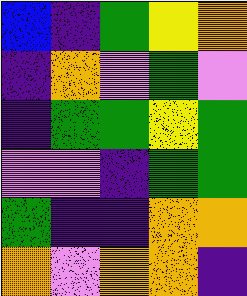[["blue", "indigo", "green", "yellow", "orange"], ["indigo", "orange", "violet", "green", "violet"], ["indigo", "green", "green", "yellow", "green"], ["violet", "violet", "indigo", "green", "green"], ["green", "indigo", "indigo", "orange", "orange"], ["orange", "violet", "orange", "orange", "indigo"]]